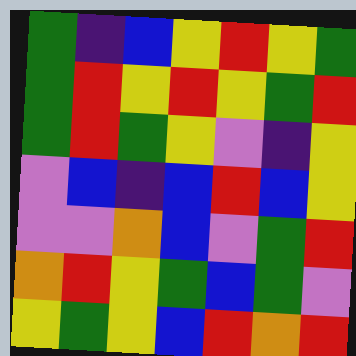[["green", "indigo", "blue", "yellow", "red", "yellow", "green"], ["green", "red", "yellow", "red", "yellow", "green", "red"], ["green", "red", "green", "yellow", "violet", "indigo", "yellow"], ["violet", "blue", "indigo", "blue", "red", "blue", "yellow"], ["violet", "violet", "orange", "blue", "violet", "green", "red"], ["orange", "red", "yellow", "green", "blue", "green", "violet"], ["yellow", "green", "yellow", "blue", "red", "orange", "red"]]